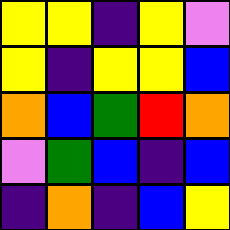[["yellow", "yellow", "indigo", "yellow", "violet"], ["yellow", "indigo", "yellow", "yellow", "blue"], ["orange", "blue", "green", "red", "orange"], ["violet", "green", "blue", "indigo", "blue"], ["indigo", "orange", "indigo", "blue", "yellow"]]